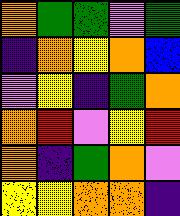[["orange", "green", "green", "violet", "green"], ["indigo", "orange", "yellow", "orange", "blue"], ["violet", "yellow", "indigo", "green", "orange"], ["orange", "red", "violet", "yellow", "red"], ["orange", "indigo", "green", "orange", "violet"], ["yellow", "yellow", "orange", "orange", "indigo"]]